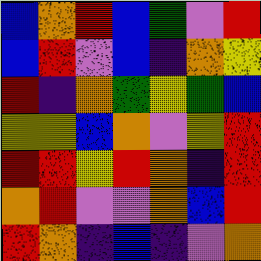[["blue", "orange", "red", "blue", "green", "violet", "red"], ["blue", "red", "violet", "blue", "indigo", "orange", "yellow"], ["red", "indigo", "orange", "green", "yellow", "green", "blue"], ["yellow", "yellow", "blue", "orange", "violet", "yellow", "red"], ["red", "red", "yellow", "red", "orange", "indigo", "red"], ["orange", "red", "violet", "violet", "orange", "blue", "red"], ["red", "orange", "indigo", "blue", "indigo", "violet", "orange"]]